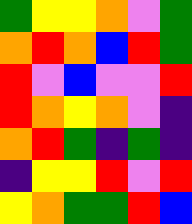[["green", "yellow", "yellow", "orange", "violet", "green"], ["orange", "red", "orange", "blue", "red", "green"], ["red", "violet", "blue", "violet", "violet", "red"], ["red", "orange", "yellow", "orange", "violet", "indigo"], ["orange", "red", "green", "indigo", "green", "indigo"], ["indigo", "yellow", "yellow", "red", "violet", "red"], ["yellow", "orange", "green", "green", "red", "blue"]]